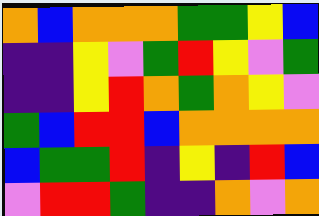[["orange", "blue", "orange", "orange", "orange", "green", "green", "yellow", "blue"], ["indigo", "indigo", "yellow", "violet", "green", "red", "yellow", "violet", "green"], ["indigo", "indigo", "yellow", "red", "orange", "green", "orange", "yellow", "violet"], ["green", "blue", "red", "red", "blue", "orange", "orange", "orange", "orange"], ["blue", "green", "green", "red", "indigo", "yellow", "indigo", "red", "blue"], ["violet", "red", "red", "green", "indigo", "indigo", "orange", "violet", "orange"]]